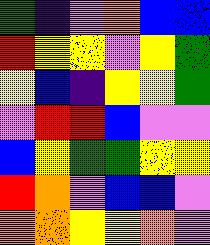[["green", "indigo", "violet", "orange", "blue", "blue"], ["red", "yellow", "yellow", "violet", "yellow", "green"], ["yellow", "blue", "indigo", "yellow", "yellow", "green"], ["violet", "red", "red", "blue", "violet", "violet"], ["blue", "yellow", "green", "green", "yellow", "yellow"], ["red", "orange", "violet", "blue", "blue", "violet"], ["orange", "orange", "yellow", "yellow", "orange", "violet"]]